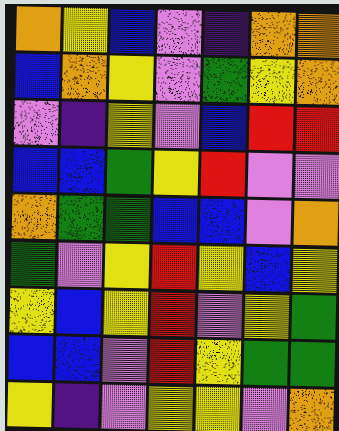[["orange", "yellow", "blue", "violet", "indigo", "orange", "orange"], ["blue", "orange", "yellow", "violet", "green", "yellow", "orange"], ["violet", "indigo", "yellow", "violet", "blue", "red", "red"], ["blue", "blue", "green", "yellow", "red", "violet", "violet"], ["orange", "green", "green", "blue", "blue", "violet", "orange"], ["green", "violet", "yellow", "red", "yellow", "blue", "yellow"], ["yellow", "blue", "yellow", "red", "violet", "yellow", "green"], ["blue", "blue", "violet", "red", "yellow", "green", "green"], ["yellow", "indigo", "violet", "yellow", "yellow", "violet", "orange"]]